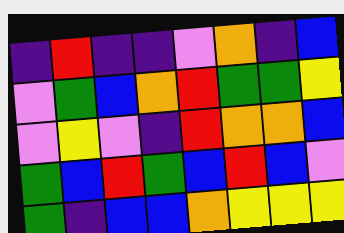[["indigo", "red", "indigo", "indigo", "violet", "orange", "indigo", "blue"], ["violet", "green", "blue", "orange", "red", "green", "green", "yellow"], ["violet", "yellow", "violet", "indigo", "red", "orange", "orange", "blue"], ["green", "blue", "red", "green", "blue", "red", "blue", "violet"], ["green", "indigo", "blue", "blue", "orange", "yellow", "yellow", "yellow"]]